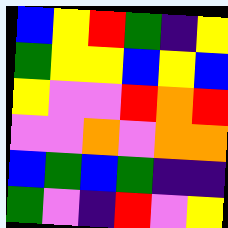[["blue", "yellow", "red", "green", "indigo", "yellow"], ["green", "yellow", "yellow", "blue", "yellow", "blue"], ["yellow", "violet", "violet", "red", "orange", "red"], ["violet", "violet", "orange", "violet", "orange", "orange"], ["blue", "green", "blue", "green", "indigo", "indigo"], ["green", "violet", "indigo", "red", "violet", "yellow"]]